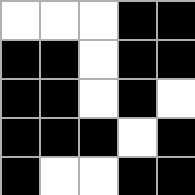[["white", "white", "white", "black", "black"], ["black", "black", "white", "black", "black"], ["black", "black", "white", "black", "white"], ["black", "black", "black", "white", "black"], ["black", "white", "white", "black", "black"]]